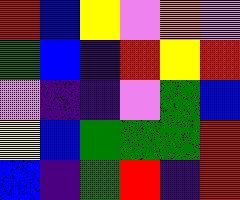[["red", "blue", "yellow", "violet", "orange", "violet"], ["green", "blue", "indigo", "red", "yellow", "red"], ["violet", "indigo", "indigo", "violet", "green", "blue"], ["yellow", "blue", "green", "green", "green", "red"], ["blue", "indigo", "green", "red", "indigo", "red"]]